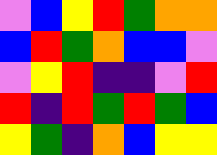[["violet", "blue", "yellow", "red", "green", "orange", "orange"], ["blue", "red", "green", "orange", "blue", "blue", "violet"], ["violet", "yellow", "red", "indigo", "indigo", "violet", "red"], ["red", "indigo", "red", "green", "red", "green", "blue"], ["yellow", "green", "indigo", "orange", "blue", "yellow", "yellow"]]